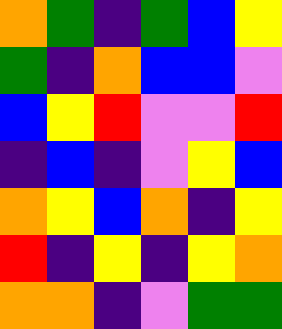[["orange", "green", "indigo", "green", "blue", "yellow"], ["green", "indigo", "orange", "blue", "blue", "violet"], ["blue", "yellow", "red", "violet", "violet", "red"], ["indigo", "blue", "indigo", "violet", "yellow", "blue"], ["orange", "yellow", "blue", "orange", "indigo", "yellow"], ["red", "indigo", "yellow", "indigo", "yellow", "orange"], ["orange", "orange", "indigo", "violet", "green", "green"]]